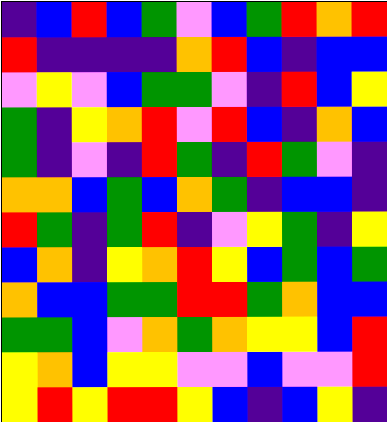[["indigo", "blue", "red", "blue", "green", "violet", "blue", "green", "red", "orange", "red"], ["red", "indigo", "indigo", "indigo", "indigo", "orange", "red", "blue", "indigo", "blue", "blue"], ["violet", "yellow", "violet", "blue", "green", "green", "violet", "indigo", "red", "blue", "yellow"], ["green", "indigo", "yellow", "orange", "red", "violet", "red", "blue", "indigo", "orange", "blue"], ["green", "indigo", "violet", "indigo", "red", "green", "indigo", "red", "green", "violet", "indigo"], ["orange", "orange", "blue", "green", "blue", "orange", "green", "indigo", "blue", "blue", "indigo"], ["red", "green", "indigo", "green", "red", "indigo", "violet", "yellow", "green", "indigo", "yellow"], ["blue", "orange", "indigo", "yellow", "orange", "red", "yellow", "blue", "green", "blue", "green"], ["orange", "blue", "blue", "green", "green", "red", "red", "green", "orange", "blue", "blue"], ["green", "green", "blue", "violet", "orange", "green", "orange", "yellow", "yellow", "blue", "red"], ["yellow", "orange", "blue", "yellow", "yellow", "violet", "violet", "blue", "violet", "violet", "red"], ["yellow", "red", "yellow", "red", "red", "yellow", "blue", "indigo", "blue", "yellow", "indigo"]]